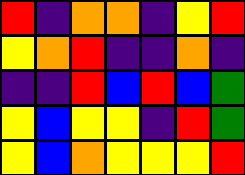[["red", "indigo", "orange", "orange", "indigo", "yellow", "red"], ["yellow", "orange", "red", "indigo", "indigo", "orange", "indigo"], ["indigo", "indigo", "red", "blue", "red", "blue", "green"], ["yellow", "blue", "yellow", "yellow", "indigo", "red", "green"], ["yellow", "blue", "orange", "yellow", "yellow", "yellow", "red"]]